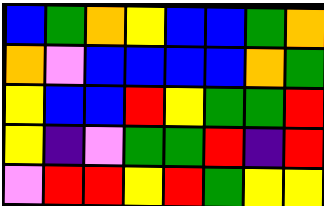[["blue", "green", "orange", "yellow", "blue", "blue", "green", "orange"], ["orange", "violet", "blue", "blue", "blue", "blue", "orange", "green"], ["yellow", "blue", "blue", "red", "yellow", "green", "green", "red"], ["yellow", "indigo", "violet", "green", "green", "red", "indigo", "red"], ["violet", "red", "red", "yellow", "red", "green", "yellow", "yellow"]]